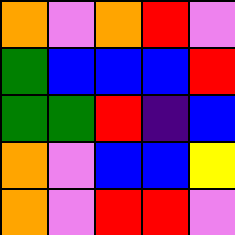[["orange", "violet", "orange", "red", "violet"], ["green", "blue", "blue", "blue", "red"], ["green", "green", "red", "indigo", "blue"], ["orange", "violet", "blue", "blue", "yellow"], ["orange", "violet", "red", "red", "violet"]]